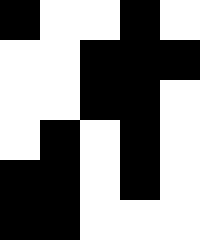[["black", "white", "white", "black", "white"], ["white", "white", "black", "black", "black"], ["white", "white", "black", "black", "white"], ["white", "black", "white", "black", "white"], ["black", "black", "white", "black", "white"], ["black", "black", "white", "white", "white"]]